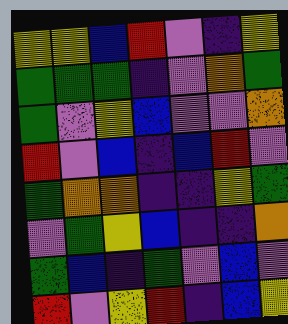[["yellow", "yellow", "blue", "red", "violet", "indigo", "yellow"], ["green", "green", "green", "indigo", "violet", "orange", "green"], ["green", "violet", "yellow", "blue", "violet", "violet", "orange"], ["red", "violet", "blue", "indigo", "blue", "red", "violet"], ["green", "orange", "orange", "indigo", "indigo", "yellow", "green"], ["violet", "green", "yellow", "blue", "indigo", "indigo", "orange"], ["green", "blue", "indigo", "green", "violet", "blue", "violet"], ["red", "violet", "yellow", "red", "indigo", "blue", "yellow"]]